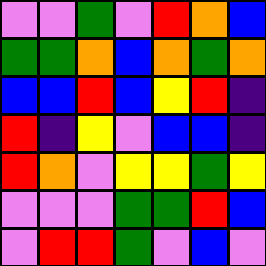[["violet", "violet", "green", "violet", "red", "orange", "blue"], ["green", "green", "orange", "blue", "orange", "green", "orange"], ["blue", "blue", "red", "blue", "yellow", "red", "indigo"], ["red", "indigo", "yellow", "violet", "blue", "blue", "indigo"], ["red", "orange", "violet", "yellow", "yellow", "green", "yellow"], ["violet", "violet", "violet", "green", "green", "red", "blue"], ["violet", "red", "red", "green", "violet", "blue", "violet"]]